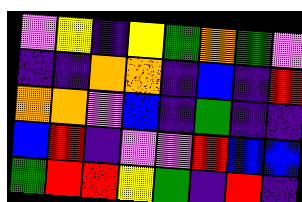[["violet", "yellow", "indigo", "yellow", "green", "orange", "green", "violet"], ["indigo", "indigo", "orange", "orange", "indigo", "blue", "indigo", "red"], ["orange", "orange", "violet", "blue", "indigo", "green", "indigo", "indigo"], ["blue", "red", "indigo", "violet", "violet", "red", "blue", "blue"], ["green", "red", "red", "yellow", "green", "indigo", "red", "indigo"]]